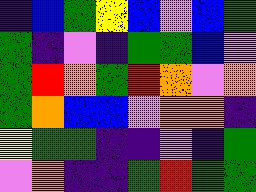[["indigo", "blue", "green", "yellow", "blue", "violet", "blue", "green"], ["green", "indigo", "violet", "indigo", "green", "green", "blue", "violet"], ["green", "red", "orange", "green", "red", "orange", "violet", "orange"], ["green", "orange", "blue", "blue", "violet", "orange", "orange", "indigo"], ["yellow", "green", "green", "indigo", "indigo", "violet", "indigo", "green"], ["violet", "orange", "indigo", "indigo", "green", "red", "green", "green"]]